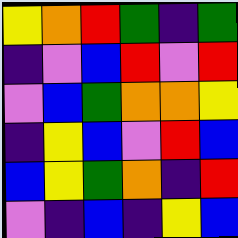[["yellow", "orange", "red", "green", "indigo", "green"], ["indigo", "violet", "blue", "red", "violet", "red"], ["violet", "blue", "green", "orange", "orange", "yellow"], ["indigo", "yellow", "blue", "violet", "red", "blue"], ["blue", "yellow", "green", "orange", "indigo", "red"], ["violet", "indigo", "blue", "indigo", "yellow", "blue"]]